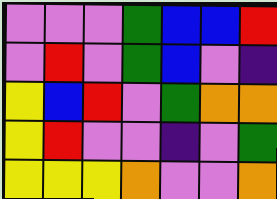[["violet", "violet", "violet", "green", "blue", "blue", "red"], ["violet", "red", "violet", "green", "blue", "violet", "indigo"], ["yellow", "blue", "red", "violet", "green", "orange", "orange"], ["yellow", "red", "violet", "violet", "indigo", "violet", "green"], ["yellow", "yellow", "yellow", "orange", "violet", "violet", "orange"]]